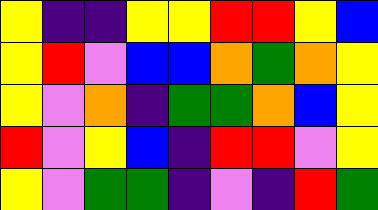[["yellow", "indigo", "indigo", "yellow", "yellow", "red", "red", "yellow", "blue"], ["yellow", "red", "violet", "blue", "blue", "orange", "green", "orange", "yellow"], ["yellow", "violet", "orange", "indigo", "green", "green", "orange", "blue", "yellow"], ["red", "violet", "yellow", "blue", "indigo", "red", "red", "violet", "yellow"], ["yellow", "violet", "green", "green", "indigo", "violet", "indigo", "red", "green"]]